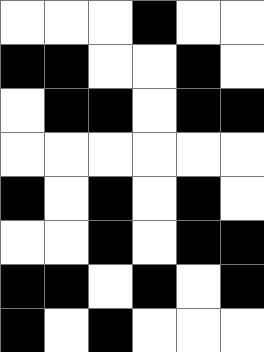[["white", "white", "white", "black", "white", "white"], ["black", "black", "white", "white", "black", "white"], ["white", "black", "black", "white", "black", "black"], ["white", "white", "white", "white", "white", "white"], ["black", "white", "black", "white", "black", "white"], ["white", "white", "black", "white", "black", "black"], ["black", "black", "white", "black", "white", "black"], ["black", "white", "black", "white", "white", "white"]]